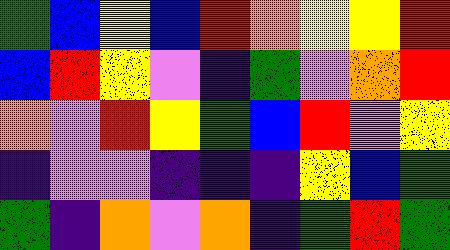[["green", "blue", "yellow", "blue", "red", "orange", "yellow", "yellow", "red"], ["blue", "red", "yellow", "violet", "indigo", "green", "violet", "orange", "red"], ["orange", "violet", "red", "yellow", "green", "blue", "red", "violet", "yellow"], ["indigo", "violet", "violet", "indigo", "indigo", "indigo", "yellow", "blue", "green"], ["green", "indigo", "orange", "violet", "orange", "indigo", "green", "red", "green"]]